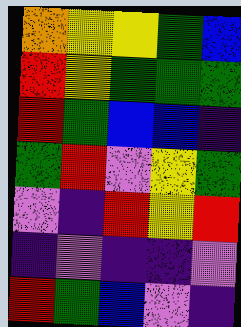[["orange", "yellow", "yellow", "green", "blue"], ["red", "yellow", "green", "green", "green"], ["red", "green", "blue", "blue", "indigo"], ["green", "red", "violet", "yellow", "green"], ["violet", "indigo", "red", "yellow", "red"], ["indigo", "violet", "indigo", "indigo", "violet"], ["red", "green", "blue", "violet", "indigo"]]